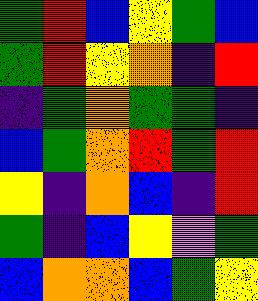[["green", "red", "blue", "yellow", "green", "blue"], ["green", "red", "yellow", "orange", "indigo", "red"], ["indigo", "green", "orange", "green", "green", "indigo"], ["blue", "green", "orange", "red", "green", "red"], ["yellow", "indigo", "orange", "blue", "indigo", "red"], ["green", "indigo", "blue", "yellow", "violet", "green"], ["blue", "orange", "orange", "blue", "green", "yellow"]]